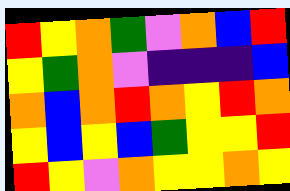[["red", "yellow", "orange", "green", "violet", "orange", "blue", "red"], ["yellow", "green", "orange", "violet", "indigo", "indigo", "indigo", "blue"], ["orange", "blue", "orange", "red", "orange", "yellow", "red", "orange"], ["yellow", "blue", "yellow", "blue", "green", "yellow", "yellow", "red"], ["red", "yellow", "violet", "orange", "yellow", "yellow", "orange", "yellow"]]